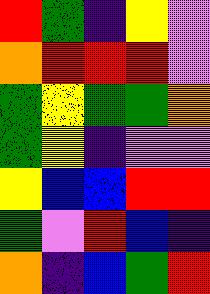[["red", "green", "indigo", "yellow", "violet"], ["orange", "red", "red", "red", "violet"], ["green", "yellow", "green", "green", "orange"], ["green", "yellow", "indigo", "violet", "violet"], ["yellow", "blue", "blue", "red", "red"], ["green", "violet", "red", "blue", "indigo"], ["orange", "indigo", "blue", "green", "red"]]